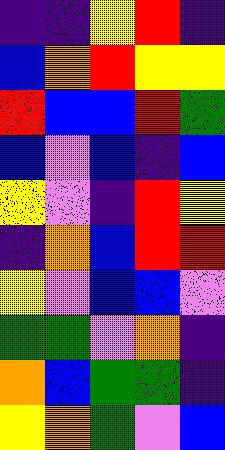[["indigo", "indigo", "yellow", "red", "indigo"], ["blue", "orange", "red", "yellow", "yellow"], ["red", "blue", "blue", "red", "green"], ["blue", "violet", "blue", "indigo", "blue"], ["yellow", "violet", "indigo", "red", "yellow"], ["indigo", "orange", "blue", "red", "red"], ["yellow", "violet", "blue", "blue", "violet"], ["green", "green", "violet", "orange", "indigo"], ["orange", "blue", "green", "green", "indigo"], ["yellow", "orange", "green", "violet", "blue"]]